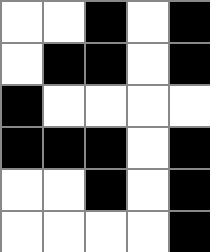[["white", "white", "black", "white", "black"], ["white", "black", "black", "white", "black"], ["black", "white", "white", "white", "white"], ["black", "black", "black", "white", "black"], ["white", "white", "black", "white", "black"], ["white", "white", "white", "white", "black"]]